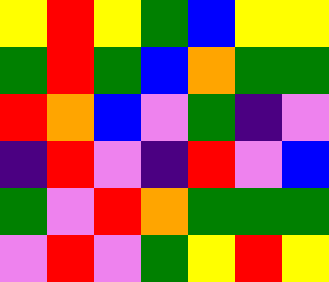[["yellow", "red", "yellow", "green", "blue", "yellow", "yellow"], ["green", "red", "green", "blue", "orange", "green", "green"], ["red", "orange", "blue", "violet", "green", "indigo", "violet"], ["indigo", "red", "violet", "indigo", "red", "violet", "blue"], ["green", "violet", "red", "orange", "green", "green", "green"], ["violet", "red", "violet", "green", "yellow", "red", "yellow"]]